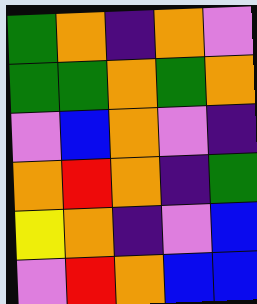[["green", "orange", "indigo", "orange", "violet"], ["green", "green", "orange", "green", "orange"], ["violet", "blue", "orange", "violet", "indigo"], ["orange", "red", "orange", "indigo", "green"], ["yellow", "orange", "indigo", "violet", "blue"], ["violet", "red", "orange", "blue", "blue"]]